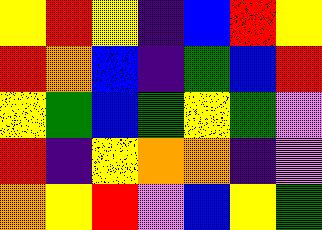[["yellow", "red", "yellow", "indigo", "blue", "red", "yellow"], ["red", "orange", "blue", "indigo", "green", "blue", "red"], ["yellow", "green", "blue", "green", "yellow", "green", "violet"], ["red", "indigo", "yellow", "orange", "orange", "indigo", "violet"], ["orange", "yellow", "red", "violet", "blue", "yellow", "green"]]